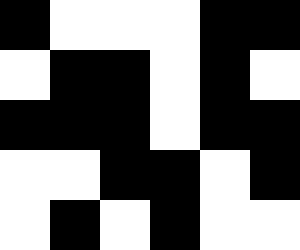[["black", "white", "white", "white", "black", "black"], ["white", "black", "black", "white", "black", "white"], ["black", "black", "black", "white", "black", "black"], ["white", "white", "black", "black", "white", "black"], ["white", "black", "white", "black", "white", "white"]]